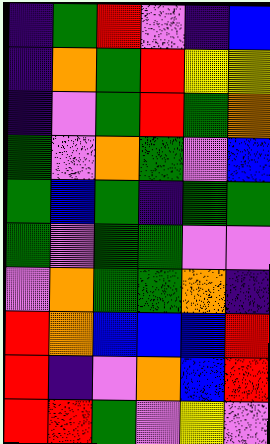[["indigo", "green", "red", "violet", "indigo", "blue"], ["indigo", "orange", "green", "red", "yellow", "yellow"], ["indigo", "violet", "green", "red", "green", "orange"], ["green", "violet", "orange", "green", "violet", "blue"], ["green", "blue", "green", "indigo", "green", "green"], ["green", "violet", "green", "green", "violet", "violet"], ["violet", "orange", "green", "green", "orange", "indigo"], ["red", "orange", "blue", "blue", "blue", "red"], ["red", "indigo", "violet", "orange", "blue", "red"], ["red", "red", "green", "violet", "yellow", "violet"]]